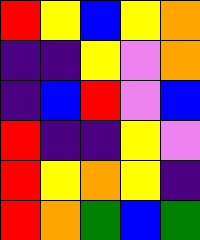[["red", "yellow", "blue", "yellow", "orange"], ["indigo", "indigo", "yellow", "violet", "orange"], ["indigo", "blue", "red", "violet", "blue"], ["red", "indigo", "indigo", "yellow", "violet"], ["red", "yellow", "orange", "yellow", "indigo"], ["red", "orange", "green", "blue", "green"]]